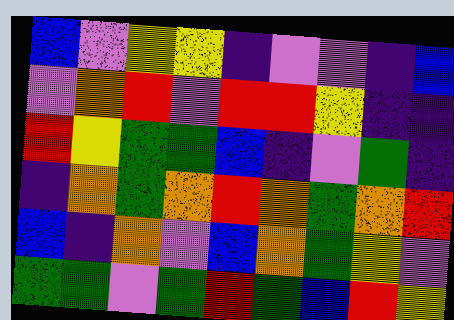[["blue", "violet", "yellow", "yellow", "indigo", "violet", "violet", "indigo", "blue"], ["violet", "orange", "red", "violet", "red", "red", "yellow", "indigo", "indigo"], ["red", "yellow", "green", "green", "blue", "indigo", "violet", "green", "indigo"], ["indigo", "orange", "green", "orange", "red", "orange", "green", "orange", "red"], ["blue", "indigo", "orange", "violet", "blue", "orange", "green", "yellow", "violet"], ["green", "green", "violet", "green", "red", "green", "blue", "red", "yellow"]]